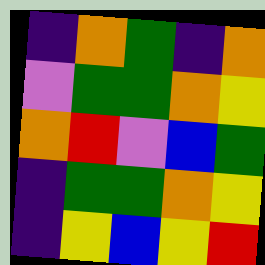[["indigo", "orange", "green", "indigo", "orange"], ["violet", "green", "green", "orange", "yellow"], ["orange", "red", "violet", "blue", "green"], ["indigo", "green", "green", "orange", "yellow"], ["indigo", "yellow", "blue", "yellow", "red"]]